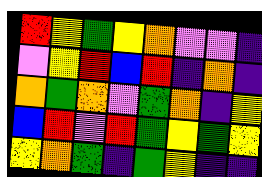[["red", "yellow", "green", "yellow", "orange", "violet", "violet", "indigo"], ["violet", "yellow", "red", "blue", "red", "indigo", "orange", "indigo"], ["orange", "green", "orange", "violet", "green", "orange", "indigo", "yellow"], ["blue", "red", "violet", "red", "green", "yellow", "green", "yellow"], ["yellow", "orange", "green", "indigo", "green", "yellow", "indigo", "indigo"]]